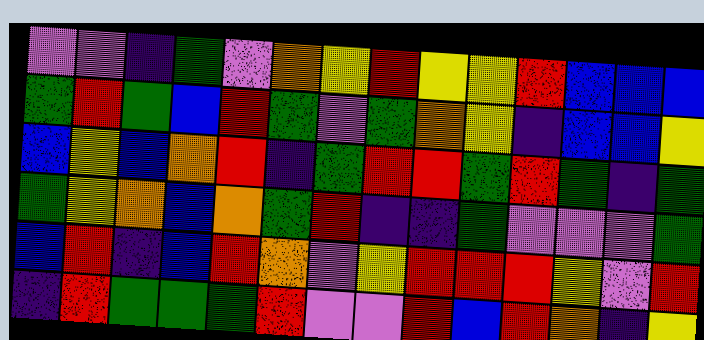[["violet", "violet", "indigo", "green", "violet", "orange", "yellow", "red", "yellow", "yellow", "red", "blue", "blue", "blue"], ["green", "red", "green", "blue", "red", "green", "violet", "green", "orange", "yellow", "indigo", "blue", "blue", "yellow"], ["blue", "yellow", "blue", "orange", "red", "indigo", "green", "red", "red", "green", "red", "green", "indigo", "green"], ["green", "yellow", "orange", "blue", "orange", "green", "red", "indigo", "indigo", "green", "violet", "violet", "violet", "green"], ["blue", "red", "indigo", "blue", "red", "orange", "violet", "yellow", "red", "red", "red", "yellow", "violet", "red"], ["indigo", "red", "green", "green", "green", "red", "violet", "violet", "red", "blue", "red", "orange", "indigo", "yellow"]]